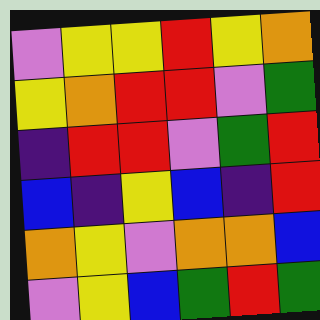[["violet", "yellow", "yellow", "red", "yellow", "orange"], ["yellow", "orange", "red", "red", "violet", "green"], ["indigo", "red", "red", "violet", "green", "red"], ["blue", "indigo", "yellow", "blue", "indigo", "red"], ["orange", "yellow", "violet", "orange", "orange", "blue"], ["violet", "yellow", "blue", "green", "red", "green"]]